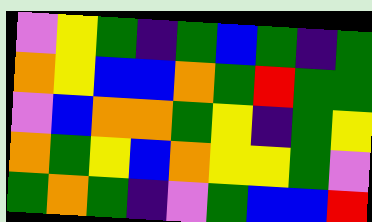[["violet", "yellow", "green", "indigo", "green", "blue", "green", "indigo", "green"], ["orange", "yellow", "blue", "blue", "orange", "green", "red", "green", "green"], ["violet", "blue", "orange", "orange", "green", "yellow", "indigo", "green", "yellow"], ["orange", "green", "yellow", "blue", "orange", "yellow", "yellow", "green", "violet"], ["green", "orange", "green", "indigo", "violet", "green", "blue", "blue", "red"]]